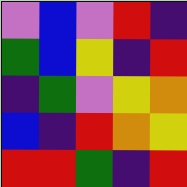[["violet", "blue", "violet", "red", "indigo"], ["green", "blue", "yellow", "indigo", "red"], ["indigo", "green", "violet", "yellow", "orange"], ["blue", "indigo", "red", "orange", "yellow"], ["red", "red", "green", "indigo", "red"]]